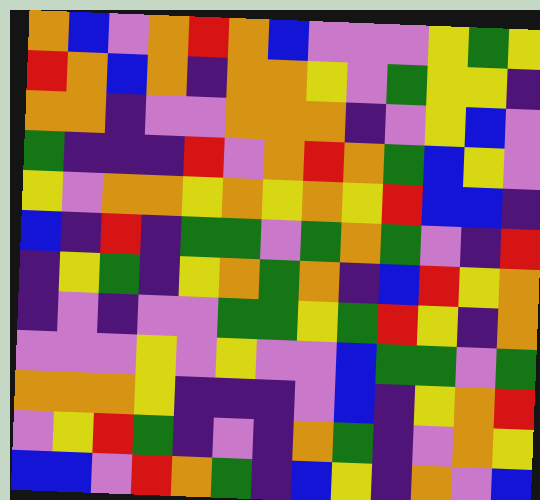[["orange", "blue", "violet", "orange", "red", "orange", "blue", "violet", "violet", "violet", "yellow", "green", "yellow"], ["red", "orange", "blue", "orange", "indigo", "orange", "orange", "yellow", "violet", "green", "yellow", "yellow", "indigo"], ["orange", "orange", "indigo", "violet", "violet", "orange", "orange", "orange", "indigo", "violet", "yellow", "blue", "violet"], ["green", "indigo", "indigo", "indigo", "red", "violet", "orange", "red", "orange", "green", "blue", "yellow", "violet"], ["yellow", "violet", "orange", "orange", "yellow", "orange", "yellow", "orange", "yellow", "red", "blue", "blue", "indigo"], ["blue", "indigo", "red", "indigo", "green", "green", "violet", "green", "orange", "green", "violet", "indigo", "red"], ["indigo", "yellow", "green", "indigo", "yellow", "orange", "green", "orange", "indigo", "blue", "red", "yellow", "orange"], ["indigo", "violet", "indigo", "violet", "violet", "green", "green", "yellow", "green", "red", "yellow", "indigo", "orange"], ["violet", "violet", "violet", "yellow", "violet", "yellow", "violet", "violet", "blue", "green", "green", "violet", "green"], ["orange", "orange", "orange", "yellow", "indigo", "indigo", "indigo", "violet", "blue", "indigo", "yellow", "orange", "red"], ["violet", "yellow", "red", "green", "indigo", "violet", "indigo", "orange", "green", "indigo", "violet", "orange", "yellow"], ["blue", "blue", "violet", "red", "orange", "green", "indigo", "blue", "yellow", "indigo", "orange", "violet", "blue"]]